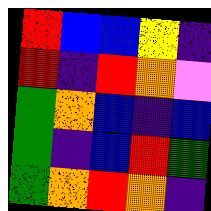[["red", "blue", "blue", "yellow", "indigo"], ["red", "indigo", "red", "orange", "violet"], ["green", "orange", "blue", "indigo", "blue"], ["green", "indigo", "blue", "red", "green"], ["green", "orange", "red", "orange", "indigo"]]